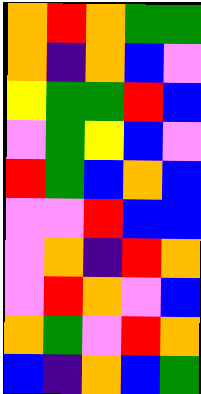[["orange", "red", "orange", "green", "green"], ["orange", "indigo", "orange", "blue", "violet"], ["yellow", "green", "green", "red", "blue"], ["violet", "green", "yellow", "blue", "violet"], ["red", "green", "blue", "orange", "blue"], ["violet", "violet", "red", "blue", "blue"], ["violet", "orange", "indigo", "red", "orange"], ["violet", "red", "orange", "violet", "blue"], ["orange", "green", "violet", "red", "orange"], ["blue", "indigo", "orange", "blue", "green"]]